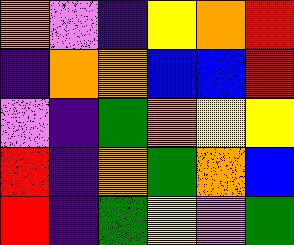[["orange", "violet", "indigo", "yellow", "orange", "red"], ["indigo", "orange", "orange", "blue", "blue", "red"], ["violet", "indigo", "green", "orange", "yellow", "yellow"], ["red", "indigo", "orange", "green", "orange", "blue"], ["red", "indigo", "green", "yellow", "violet", "green"]]